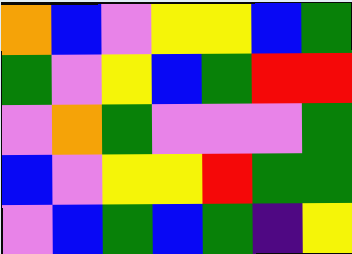[["orange", "blue", "violet", "yellow", "yellow", "blue", "green"], ["green", "violet", "yellow", "blue", "green", "red", "red"], ["violet", "orange", "green", "violet", "violet", "violet", "green"], ["blue", "violet", "yellow", "yellow", "red", "green", "green"], ["violet", "blue", "green", "blue", "green", "indigo", "yellow"]]